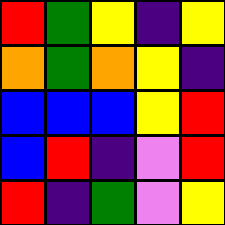[["red", "green", "yellow", "indigo", "yellow"], ["orange", "green", "orange", "yellow", "indigo"], ["blue", "blue", "blue", "yellow", "red"], ["blue", "red", "indigo", "violet", "red"], ["red", "indigo", "green", "violet", "yellow"]]